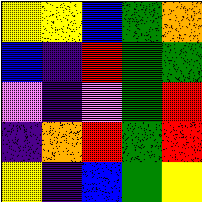[["yellow", "yellow", "blue", "green", "orange"], ["blue", "indigo", "red", "green", "green"], ["violet", "indigo", "violet", "green", "red"], ["indigo", "orange", "red", "green", "red"], ["yellow", "indigo", "blue", "green", "yellow"]]